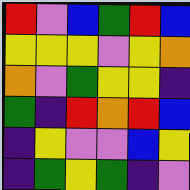[["red", "violet", "blue", "green", "red", "blue"], ["yellow", "yellow", "yellow", "violet", "yellow", "orange"], ["orange", "violet", "green", "yellow", "yellow", "indigo"], ["green", "indigo", "red", "orange", "red", "blue"], ["indigo", "yellow", "violet", "violet", "blue", "yellow"], ["indigo", "green", "yellow", "green", "indigo", "violet"]]